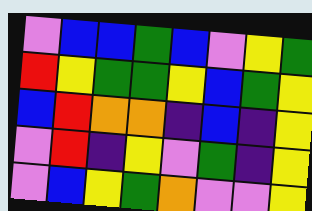[["violet", "blue", "blue", "green", "blue", "violet", "yellow", "green"], ["red", "yellow", "green", "green", "yellow", "blue", "green", "yellow"], ["blue", "red", "orange", "orange", "indigo", "blue", "indigo", "yellow"], ["violet", "red", "indigo", "yellow", "violet", "green", "indigo", "yellow"], ["violet", "blue", "yellow", "green", "orange", "violet", "violet", "yellow"]]